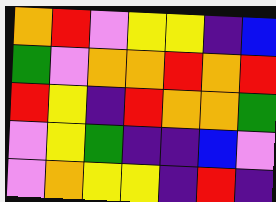[["orange", "red", "violet", "yellow", "yellow", "indigo", "blue"], ["green", "violet", "orange", "orange", "red", "orange", "red"], ["red", "yellow", "indigo", "red", "orange", "orange", "green"], ["violet", "yellow", "green", "indigo", "indigo", "blue", "violet"], ["violet", "orange", "yellow", "yellow", "indigo", "red", "indigo"]]